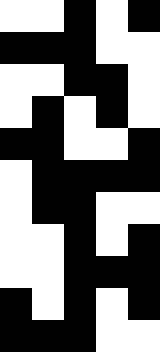[["white", "white", "black", "white", "black"], ["black", "black", "black", "white", "white"], ["white", "white", "black", "black", "white"], ["white", "black", "white", "black", "white"], ["black", "black", "white", "white", "black"], ["white", "black", "black", "black", "black"], ["white", "black", "black", "white", "white"], ["white", "white", "black", "white", "black"], ["white", "white", "black", "black", "black"], ["black", "white", "black", "white", "black"], ["black", "black", "black", "white", "white"]]